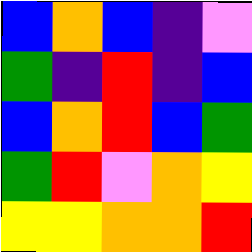[["blue", "orange", "blue", "indigo", "violet"], ["green", "indigo", "red", "indigo", "blue"], ["blue", "orange", "red", "blue", "green"], ["green", "red", "violet", "orange", "yellow"], ["yellow", "yellow", "orange", "orange", "red"]]